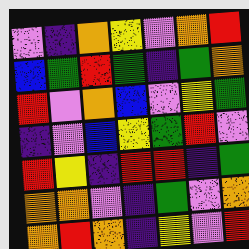[["violet", "indigo", "orange", "yellow", "violet", "orange", "red"], ["blue", "green", "red", "green", "indigo", "green", "orange"], ["red", "violet", "orange", "blue", "violet", "yellow", "green"], ["indigo", "violet", "blue", "yellow", "green", "red", "violet"], ["red", "yellow", "indigo", "red", "red", "indigo", "green"], ["orange", "orange", "violet", "indigo", "green", "violet", "orange"], ["orange", "red", "orange", "indigo", "yellow", "violet", "red"]]